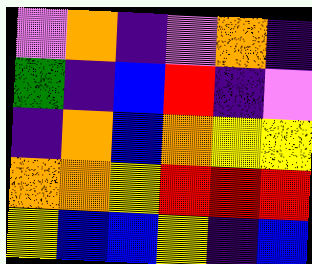[["violet", "orange", "indigo", "violet", "orange", "indigo"], ["green", "indigo", "blue", "red", "indigo", "violet"], ["indigo", "orange", "blue", "orange", "yellow", "yellow"], ["orange", "orange", "yellow", "red", "red", "red"], ["yellow", "blue", "blue", "yellow", "indigo", "blue"]]